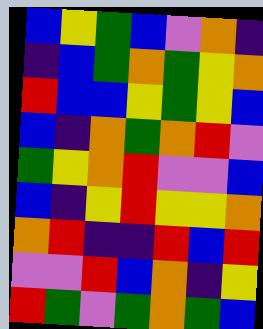[["blue", "yellow", "green", "blue", "violet", "orange", "indigo"], ["indigo", "blue", "green", "orange", "green", "yellow", "orange"], ["red", "blue", "blue", "yellow", "green", "yellow", "blue"], ["blue", "indigo", "orange", "green", "orange", "red", "violet"], ["green", "yellow", "orange", "red", "violet", "violet", "blue"], ["blue", "indigo", "yellow", "red", "yellow", "yellow", "orange"], ["orange", "red", "indigo", "indigo", "red", "blue", "red"], ["violet", "violet", "red", "blue", "orange", "indigo", "yellow"], ["red", "green", "violet", "green", "orange", "green", "blue"]]